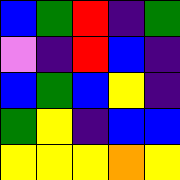[["blue", "green", "red", "indigo", "green"], ["violet", "indigo", "red", "blue", "indigo"], ["blue", "green", "blue", "yellow", "indigo"], ["green", "yellow", "indigo", "blue", "blue"], ["yellow", "yellow", "yellow", "orange", "yellow"]]